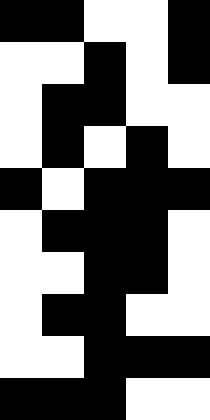[["black", "black", "white", "white", "black"], ["white", "white", "black", "white", "black"], ["white", "black", "black", "white", "white"], ["white", "black", "white", "black", "white"], ["black", "white", "black", "black", "black"], ["white", "black", "black", "black", "white"], ["white", "white", "black", "black", "white"], ["white", "black", "black", "white", "white"], ["white", "white", "black", "black", "black"], ["black", "black", "black", "white", "white"]]